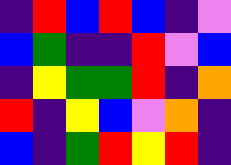[["indigo", "red", "blue", "red", "blue", "indigo", "violet"], ["blue", "green", "indigo", "indigo", "red", "violet", "blue"], ["indigo", "yellow", "green", "green", "red", "indigo", "orange"], ["red", "indigo", "yellow", "blue", "violet", "orange", "indigo"], ["blue", "indigo", "green", "red", "yellow", "red", "indigo"]]